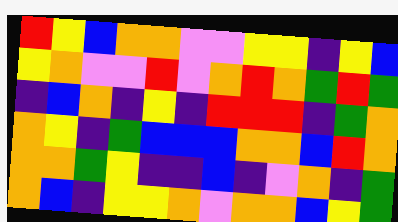[["red", "yellow", "blue", "orange", "orange", "violet", "violet", "yellow", "yellow", "indigo", "yellow", "blue"], ["yellow", "orange", "violet", "violet", "red", "violet", "orange", "red", "orange", "green", "red", "green"], ["indigo", "blue", "orange", "indigo", "yellow", "indigo", "red", "red", "red", "indigo", "green", "orange"], ["orange", "yellow", "indigo", "green", "blue", "blue", "blue", "orange", "orange", "blue", "red", "orange"], ["orange", "orange", "green", "yellow", "indigo", "indigo", "blue", "indigo", "violet", "orange", "indigo", "green"], ["orange", "blue", "indigo", "yellow", "yellow", "orange", "violet", "orange", "orange", "blue", "yellow", "green"]]